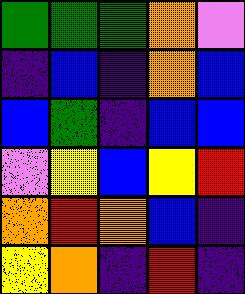[["green", "green", "green", "orange", "violet"], ["indigo", "blue", "indigo", "orange", "blue"], ["blue", "green", "indigo", "blue", "blue"], ["violet", "yellow", "blue", "yellow", "red"], ["orange", "red", "orange", "blue", "indigo"], ["yellow", "orange", "indigo", "red", "indigo"]]